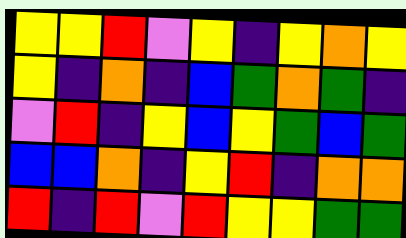[["yellow", "yellow", "red", "violet", "yellow", "indigo", "yellow", "orange", "yellow"], ["yellow", "indigo", "orange", "indigo", "blue", "green", "orange", "green", "indigo"], ["violet", "red", "indigo", "yellow", "blue", "yellow", "green", "blue", "green"], ["blue", "blue", "orange", "indigo", "yellow", "red", "indigo", "orange", "orange"], ["red", "indigo", "red", "violet", "red", "yellow", "yellow", "green", "green"]]